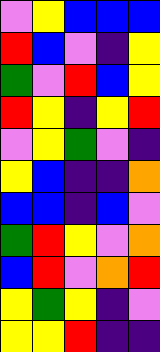[["violet", "yellow", "blue", "blue", "blue"], ["red", "blue", "violet", "indigo", "yellow"], ["green", "violet", "red", "blue", "yellow"], ["red", "yellow", "indigo", "yellow", "red"], ["violet", "yellow", "green", "violet", "indigo"], ["yellow", "blue", "indigo", "indigo", "orange"], ["blue", "blue", "indigo", "blue", "violet"], ["green", "red", "yellow", "violet", "orange"], ["blue", "red", "violet", "orange", "red"], ["yellow", "green", "yellow", "indigo", "violet"], ["yellow", "yellow", "red", "indigo", "indigo"]]